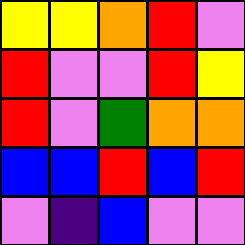[["yellow", "yellow", "orange", "red", "violet"], ["red", "violet", "violet", "red", "yellow"], ["red", "violet", "green", "orange", "orange"], ["blue", "blue", "red", "blue", "red"], ["violet", "indigo", "blue", "violet", "violet"]]